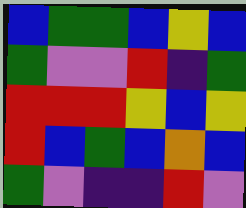[["blue", "green", "green", "blue", "yellow", "blue"], ["green", "violet", "violet", "red", "indigo", "green"], ["red", "red", "red", "yellow", "blue", "yellow"], ["red", "blue", "green", "blue", "orange", "blue"], ["green", "violet", "indigo", "indigo", "red", "violet"]]